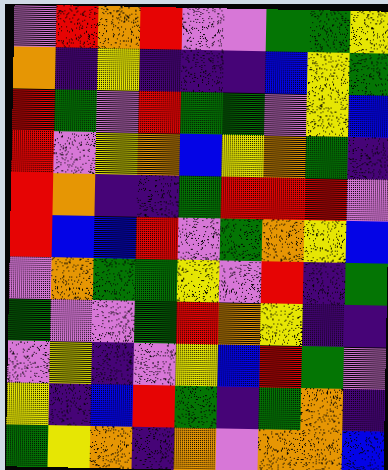[["violet", "red", "orange", "red", "violet", "violet", "green", "green", "yellow"], ["orange", "indigo", "yellow", "indigo", "indigo", "indigo", "blue", "yellow", "green"], ["red", "green", "violet", "red", "green", "green", "violet", "yellow", "blue"], ["red", "violet", "yellow", "orange", "blue", "yellow", "orange", "green", "indigo"], ["red", "orange", "indigo", "indigo", "green", "red", "red", "red", "violet"], ["red", "blue", "blue", "red", "violet", "green", "orange", "yellow", "blue"], ["violet", "orange", "green", "green", "yellow", "violet", "red", "indigo", "green"], ["green", "violet", "violet", "green", "red", "orange", "yellow", "indigo", "indigo"], ["violet", "yellow", "indigo", "violet", "yellow", "blue", "red", "green", "violet"], ["yellow", "indigo", "blue", "red", "green", "indigo", "green", "orange", "indigo"], ["green", "yellow", "orange", "indigo", "orange", "violet", "orange", "orange", "blue"]]